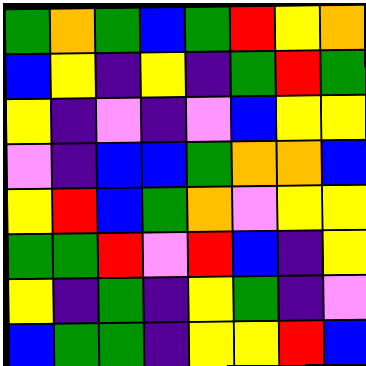[["green", "orange", "green", "blue", "green", "red", "yellow", "orange"], ["blue", "yellow", "indigo", "yellow", "indigo", "green", "red", "green"], ["yellow", "indigo", "violet", "indigo", "violet", "blue", "yellow", "yellow"], ["violet", "indigo", "blue", "blue", "green", "orange", "orange", "blue"], ["yellow", "red", "blue", "green", "orange", "violet", "yellow", "yellow"], ["green", "green", "red", "violet", "red", "blue", "indigo", "yellow"], ["yellow", "indigo", "green", "indigo", "yellow", "green", "indigo", "violet"], ["blue", "green", "green", "indigo", "yellow", "yellow", "red", "blue"]]